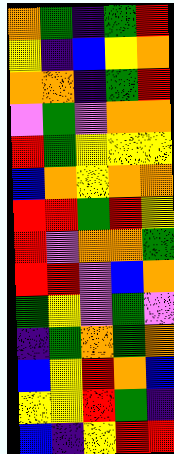[["orange", "green", "indigo", "green", "red"], ["yellow", "indigo", "blue", "yellow", "orange"], ["orange", "orange", "indigo", "green", "red"], ["violet", "green", "violet", "orange", "orange"], ["red", "green", "yellow", "yellow", "yellow"], ["blue", "orange", "yellow", "orange", "orange"], ["red", "red", "green", "red", "yellow"], ["red", "violet", "orange", "orange", "green"], ["red", "red", "violet", "blue", "orange"], ["green", "yellow", "violet", "green", "violet"], ["indigo", "green", "orange", "green", "orange"], ["blue", "yellow", "red", "orange", "blue"], ["yellow", "yellow", "red", "green", "indigo"], ["blue", "indigo", "yellow", "red", "red"]]